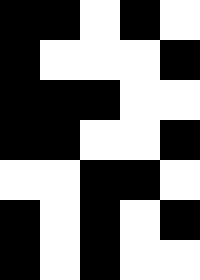[["black", "black", "white", "black", "white"], ["black", "white", "white", "white", "black"], ["black", "black", "black", "white", "white"], ["black", "black", "white", "white", "black"], ["white", "white", "black", "black", "white"], ["black", "white", "black", "white", "black"], ["black", "white", "black", "white", "white"]]